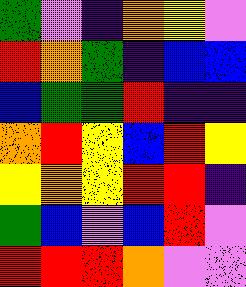[["green", "violet", "indigo", "orange", "yellow", "violet"], ["red", "orange", "green", "indigo", "blue", "blue"], ["blue", "green", "green", "red", "indigo", "indigo"], ["orange", "red", "yellow", "blue", "red", "yellow"], ["yellow", "orange", "yellow", "red", "red", "indigo"], ["green", "blue", "violet", "blue", "red", "violet"], ["red", "red", "red", "orange", "violet", "violet"]]